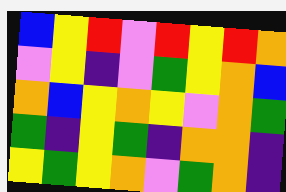[["blue", "yellow", "red", "violet", "red", "yellow", "red", "orange"], ["violet", "yellow", "indigo", "violet", "green", "yellow", "orange", "blue"], ["orange", "blue", "yellow", "orange", "yellow", "violet", "orange", "green"], ["green", "indigo", "yellow", "green", "indigo", "orange", "orange", "indigo"], ["yellow", "green", "yellow", "orange", "violet", "green", "orange", "indigo"]]